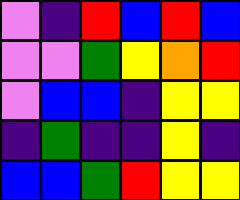[["violet", "indigo", "red", "blue", "red", "blue"], ["violet", "violet", "green", "yellow", "orange", "red"], ["violet", "blue", "blue", "indigo", "yellow", "yellow"], ["indigo", "green", "indigo", "indigo", "yellow", "indigo"], ["blue", "blue", "green", "red", "yellow", "yellow"]]